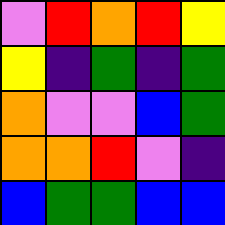[["violet", "red", "orange", "red", "yellow"], ["yellow", "indigo", "green", "indigo", "green"], ["orange", "violet", "violet", "blue", "green"], ["orange", "orange", "red", "violet", "indigo"], ["blue", "green", "green", "blue", "blue"]]